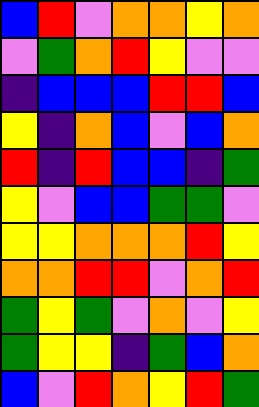[["blue", "red", "violet", "orange", "orange", "yellow", "orange"], ["violet", "green", "orange", "red", "yellow", "violet", "violet"], ["indigo", "blue", "blue", "blue", "red", "red", "blue"], ["yellow", "indigo", "orange", "blue", "violet", "blue", "orange"], ["red", "indigo", "red", "blue", "blue", "indigo", "green"], ["yellow", "violet", "blue", "blue", "green", "green", "violet"], ["yellow", "yellow", "orange", "orange", "orange", "red", "yellow"], ["orange", "orange", "red", "red", "violet", "orange", "red"], ["green", "yellow", "green", "violet", "orange", "violet", "yellow"], ["green", "yellow", "yellow", "indigo", "green", "blue", "orange"], ["blue", "violet", "red", "orange", "yellow", "red", "green"]]